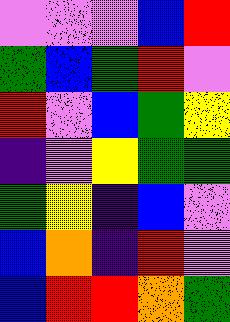[["violet", "violet", "violet", "blue", "red"], ["green", "blue", "green", "red", "violet"], ["red", "violet", "blue", "green", "yellow"], ["indigo", "violet", "yellow", "green", "green"], ["green", "yellow", "indigo", "blue", "violet"], ["blue", "orange", "indigo", "red", "violet"], ["blue", "red", "red", "orange", "green"]]